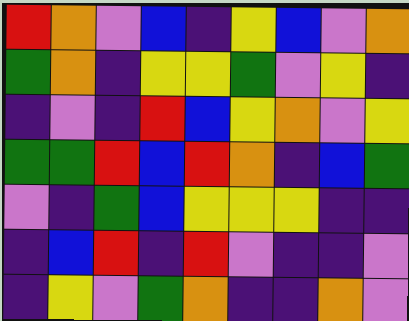[["red", "orange", "violet", "blue", "indigo", "yellow", "blue", "violet", "orange"], ["green", "orange", "indigo", "yellow", "yellow", "green", "violet", "yellow", "indigo"], ["indigo", "violet", "indigo", "red", "blue", "yellow", "orange", "violet", "yellow"], ["green", "green", "red", "blue", "red", "orange", "indigo", "blue", "green"], ["violet", "indigo", "green", "blue", "yellow", "yellow", "yellow", "indigo", "indigo"], ["indigo", "blue", "red", "indigo", "red", "violet", "indigo", "indigo", "violet"], ["indigo", "yellow", "violet", "green", "orange", "indigo", "indigo", "orange", "violet"]]